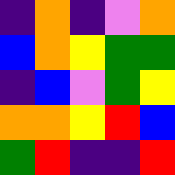[["indigo", "orange", "indigo", "violet", "orange"], ["blue", "orange", "yellow", "green", "green"], ["indigo", "blue", "violet", "green", "yellow"], ["orange", "orange", "yellow", "red", "blue"], ["green", "red", "indigo", "indigo", "red"]]